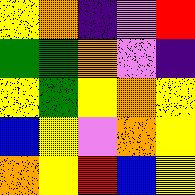[["yellow", "orange", "indigo", "violet", "red"], ["green", "green", "orange", "violet", "indigo"], ["yellow", "green", "yellow", "orange", "yellow"], ["blue", "yellow", "violet", "orange", "yellow"], ["orange", "yellow", "red", "blue", "yellow"]]